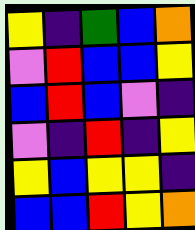[["yellow", "indigo", "green", "blue", "orange"], ["violet", "red", "blue", "blue", "yellow"], ["blue", "red", "blue", "violet", "indigo"], ["violet", "indigo", "red", "indigo", "yellow"], ["yellow", "blue", "yellow", "yellow", "indigo"], ["blue", "blue", "red", "yellow", "orange"]]